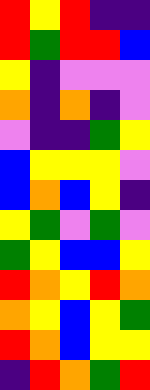[["red", "yellow", "red", "indigo", "indigo"], ["red", "green", "red", "red", "blue"], ["yellow", "indigo", "violet", "violet", "violet"], ["orange", "indigo", "orange", "indigo", "violet"], ["violet", "indigo", "indigo", "green", "yellow"], ["blue", "yellow", "yellow", "yellow", "violet"], ["blue", "orange", "blue", "yellow", "indigo"], ["yellow", "green", "violet", "green", "violet"], ["green", "yellow", "blue", "blue", "yellow"], ["red", "orange", "yellow", "red", "orange"], ["orange", "yellow", "blue", "yellow", "green"], ["red", "orange", "blue", "yellow", "yellow"], ["indigo", "red", "orange", "green", "red"]]